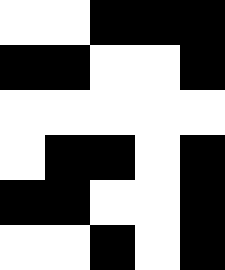[["white", "white", "black", "black", "black"], ["black", "black", "white", "white", "black"], ["white", "white", "white", "white", "white"], ["white", "black", "black", "white", "black"], ["black", "black", "white", "white", "black"], ["white", "white", "black", "white", "black"]]